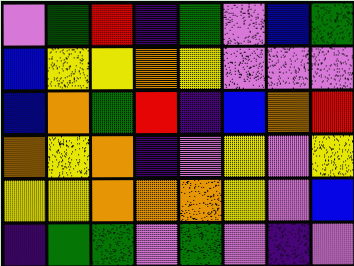[["violet", "green", "red", "indigo", "green", "violet", "blue", "green"], ["blue", "yellow", "yellow", "orange", "yellow", "violet", "violet", "violet"], ["blue", "orange", "green", "red", "indigo", "blue", "orange", "red"], ["orange", "yellow", "orange", "indigo", "violet", "yellow", "violet", "yellow"], ["yellow", "yellow", "orange", "orange", "orange", "yellow", "violet", "blue"], ["indigo", "green", "green", "violet", "green", "violet", "indigo", "violet"]]